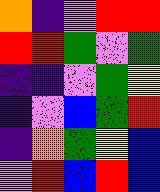[["orange", "indigo", "violet", "red", "red"], ["red", "red", "green", "violet", "green"], ["indigo", "indigo", "violet", "green", "yellow"], ["indigo", "violet", "blue", "green", "red"], ["indigo", "orange", "green", "yellow", "blue"], ["violet", "red", "blue", "red", "blue"]]